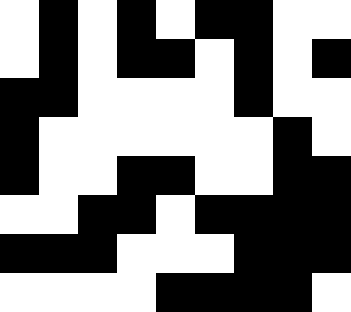[["white", "black", "white", "black", "white", "black", "black", "white", "white"], ["white", "black", "white", "black", "black", "white", "black", "white", "black"], ["black", "black", "white", "white", "white", "white", "black", "white", "white"], ["black", "white", "white", "white", "white", "white", "white", "black", "white"], ["black", "white", "white", "black", "black", "white", "white", "black", "black"], ["white", "white", "black", "black", "white", "black", "black", "black", "black"], ["black", "black", "black", "white", "white", "white", "black", "black", "black"], ["white", "white", "white", "white", "black", "black", "black", "black", "white"]]